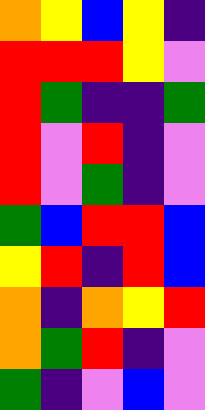[["orange", "yellow", "blue", "yellow", "indigo"], ["red", "red", "red", "yellow", "violet"], ["red", "green", "indigo", "indigo", "green"], ["red", "violet", "red", "indigo", "violet"], ["red", "violet", "green", "indigo", "violet"], ["green", "blue", "red", "red", "blue"], ["yellow", "red", "indigo", "red", "blue"], ["orange", "indigo", "orange", "yellow", "red"], ["orange", "green", "red", "indigo", "violet"], ["green", "indigo", "violet", "blue", "violet"]]